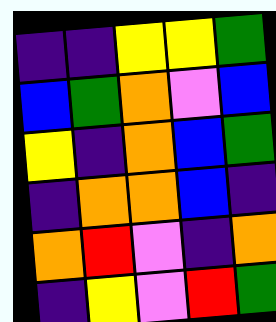[["indigo", "indigo", "yellow", "yellow", "green"], ["blue", "green", "orange", "violet", "blue"], ["yellow", "indigo", "orange", "blue", "green"], ["indigo", "orange", "orange", "blue", "indigo"], ["orange", "red", "violet", "indigo", "orange"], ["indigo", "yellow", "violet", "red", "green"]]